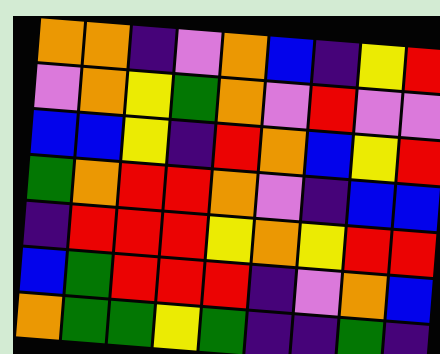[["orange", "orange", "indigo", "violet", "orange", "blue", "indigo", "yellow", "red"], ["violet", "orange", "yellow", "green", "orange", "violet", "red", "violet", "violet"], ["blue", "blue", "yellow", "indigo", "red", "orange", "blue", "yellow", "red"], ["green", "orange", "red", "red", "orange", "violet", "indigo", "blue", "blue"], ["indigo", "red", "red", "red", "yellow", "orange", "yellow", "red", "red"], ["blue", "green", "red", "red", "red", "indigo", "violet", "orange", "blue"], ["orange", "green", "green", "yellow", "green", "indigo", "indigo", "green", "indigo"]]